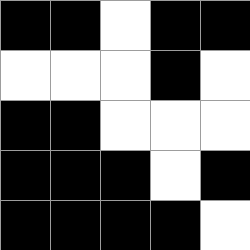[["black", "black", "white", "black", "black"], ["white", "white", "white", "black", "white"], ["black", "black", "white", "white", "white"], ["black", "black", "black", "white", "black"], ["black", "black", "black", "black", "white"]]